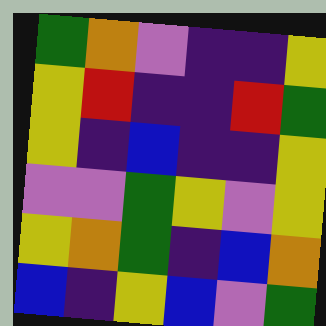[["green", "orange", "violet", "indigo", "indigo", "yellow"], ["yellow", "red", "indigo", "indigo", "red", "green"], ["yellow", "indigo", "blue", "indigo", "indigo", "yellow"], ["violet", "violet", "green", "yellow", "violet", "yellow"], ["yellow", "orange", "green", "indigo", "blue", "orange"], ["blue", "indigo", "yellow", "blue", "violet", "green"]]